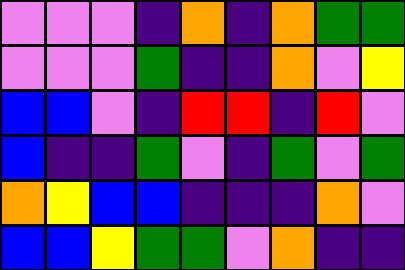[["violet", "violet", "violet", "indigo", "orange", "indigo", "orange", "green", "green"], ["violet", "violet", "violet", "green", "indigo", "indigo", "orange", "violet", "yellow"], ["blue", "blue", "violet", "indigo", "red", "red", "indigo", "red", "violet"], ["blue", "indigo", "indigo", "green", "violet", "indigo", "green", "violet", "green"], ["orange", "yellow", "blue", "blue", "indigo", "indigo", "indigo", "orange", "violet"], ["blue", "blue", "yellow", "green", "green", "violet", "orange", "indigo", "indigo"]]